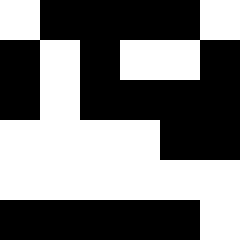[["white", "black", "black", "black", "black", "white"], ["black", "white", "black", "white", "white", "black"], ["black", "white", "black", "black", "black", "black"], ["white", "white", "white", "white", "black", "black"], ["white", "white", "white", "white", "white", "white"], ["black", "black", "black", "black", "black", "white"]]